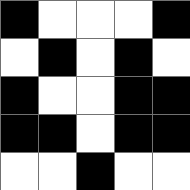[["black", "white", "white", "white", "black"], ["white", "black", "white", "black", "white"], ["black", "white", "white", "black", "black"], ["black", "black", "white", "black", "black"], ["white", "white", "black", "white", "white"]]